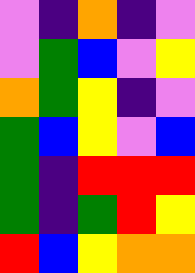[["violet", "indigo", "orange", "indigo", "violet"], ["violet", "green", "blue", "violet", "yellow"], ["orange", "green", "yellow", "indigo", "violet"], ["green", "blue", "yellow", "violet", "blue"], ["green", "indigo", "red", "red", "red"], ["green", "indigo", "green", "red", "yellow"], ["red", "blue", "yellow", "orange", "orange"]]